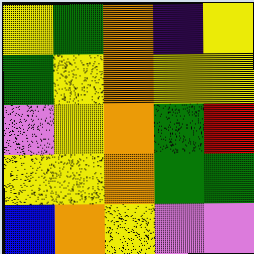[["yellow", "green", "orange", "indigo", "yellow"], ["green", "yellow", "orange", "yellow", "yellow"], ["violet", "yellow", "orange", "green", "red"], ["yellow", "yellow", "orange", "green", "green"], ["blue", "orange", "yellow", "violet", "violet"]]